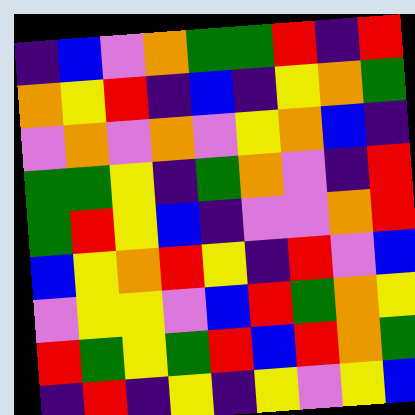[["indigo", "blue", "violet", "orange", "green", "green", "red", "indigo", "red"], ["orange", "yellow", "red", "indigo", "blue", "indigo", "yellow", "orange", "green"], ["violet", "orange", "violet", "orange", "violet", "yellow", "orange", "blue", "indigo"], ["green", "green", "yellow", "indigo", "green", "orange", "violet", "indigo", "red"], ["green", "red", "yellow", "blue", "indigo", "violet", "violet", "orange", "red"], ["blue", "yellow", "orange", "red", "yellow", "indigo", "red", "violet", "blue"], ["violet", "yellow", "yellow", "violet", "blue", "red", "green", "orange", "yellow"], ["red", "green", "yellow", "green", "red", "blue", "red", "orange", "green"], ["indigo", "red", "indigo", "yellow", "indigo", "yellow", "violet", "yellow", "blue"]]